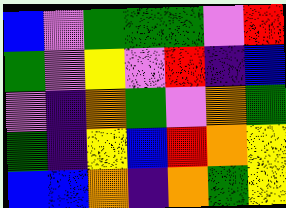[["blue", "violet", "green", "green", "green", "violet", "red"], ["green", "violet", "yellow", "violet", "red", "indigo", "blue"], ["violet", "indigo", "orange", "green", "violet", "orange", "green"], ["green", "indigo", "yellow", "blue", "red", "orange", "yellow"], ["blue", "blue", "orange", "indigo", "orange", "green", "yellow"]]